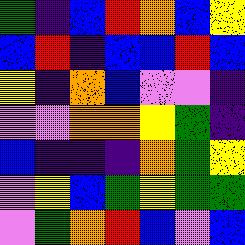[["green", "indigo", "blue", "red", "orange", "blue", "yellow"], ["blue", "red", "indigo", "blue", "blue", "red", "blue"], ["yellow", "indigo", "orange", "blue", "violet", "violet", "indigo"], ["violet", "violet", "orange", "orange", "yellow", "green", "indigo"], ["blue", "indigo", "indigo", "indigo", "orange", "green", "yellow"], ["violet", "yellow", "blue", "green", "yellow", "green", "green"], ["violet", "green", "orange", "red", "blue", "violet", "blue"]]